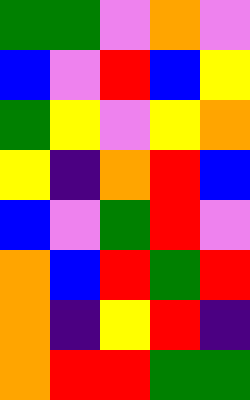[["green", "green", "violet", "orange", "violet"], ["blue", "violet", "red", "blue", "yellow"], ["green", "yellow", "violet", "yellow", "orange"], ["yellow", "indigo", "orange", "red", "blue"], ["blue", "violet", "green", "red", "violet"], ["orange", "blue", "red", "green", "red"], ["orange", "indigo", "yellow", "red", "indigo"], ["orange", "red", "red", "green", "green"]]